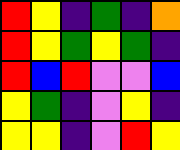[["red", "yellow", "indigo", "green", "indigo", "orange"], ["red", "yellow", "green", "yellow", "green", "indigo"], ["red", "blue", "red", "violet", "violet", "blue"], ["yellow", "green", "indigo", "violet", "yellow", "indigo"], ["yellow", "yellow", "indigo", "violet", "red", "yellow"]]